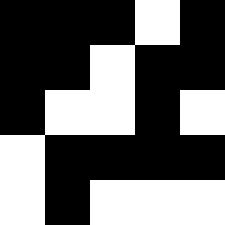[["black", "black", "black", "white", "black"], ["black", "black", "white", "black", "black"], ["black", "white", "white", "black", "white"], ["white", "black", "black", "black", "black"], ["white", "black", "white", "white", "white"]]